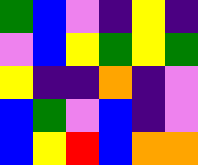[["green", "blue", "violet", "indigo", "yellow", "indigo"], ["violet", "blue", "yellow", "green", "yellow", "green"], ["yellow", "indigo", "indigo", "orange", "indigo", "violet"], ["blue", "green", "violet", "blue", "indigo", "violet"], ["blue", "yellow", "red", "blue", "orange", "orange"]]